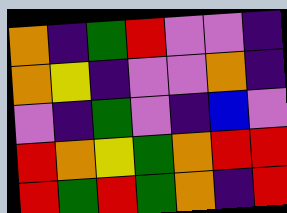[["orange", "indigo", "green", "red", "violet", "violet", "indigo"], ["orange", "yellow", "indigo", "violet", "violet", "orange", "indigo"], ["violet", "indigo", "green", "violet", "indigo", "blue", "violet"], ["red", "orange", "yellow", "green", "orange", "red", "red"], ["red", "green", "red", "green", "orange", "indigo", "red"]]